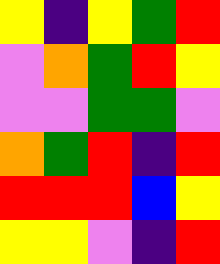[["yellow", "indigo", "yellow", "green", "red"], ["violet", "orange", "green", "red", "yellow"], ["violet", "violet", "green", "green", "violet"], ["orange", "green", "red", "indigo", "red"], ["red", "red", "red", "blue", "yellow"], ["yellow", "yellow", "violet", "indigo", "red"]]